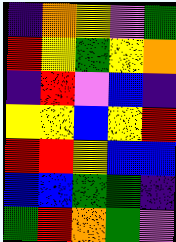[["indigo", "orange", "yellow", "violet", "green"], ["red", "yellow", "green", "yellow", "orange"], ["indigo", "red", "violet", "blue", "indigo"], ["yellow", "yellow", "blue", "yellow", "red"], ["red", "red", "yellow", "blue", "blue"], ["blue", "blue", "green", "green", "indigo"], ["green", "red", "orange", "green", "violet"]]